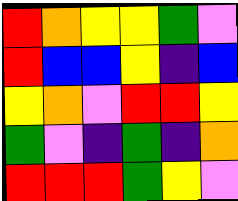[["red", "orange", "yellow", "yellow", "green", "violet"], ["red", "blue", "blue", "yellow", "indigo", "blue"], ["yellow", "orange", "violet", "red", "red", "yellow"], ["green", "violet", "indigo", "green", "indigo", "orange"], ["red", "red", "red", "green", "yellow", "violet"]]